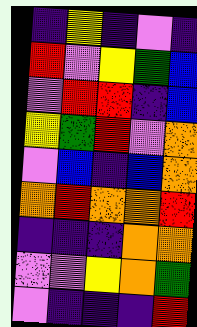[["indigo", "yellow", "indigo", "violet", "indigo"], ["red", "violet", "yellow", "green", "blue"], ["violet", "red", "red", "indigo", "blue"], ["yellow", "green", "red", "violet", "orange"], ["violet", "blue", "indigo", "blue", "orange"], ["orange", "red", "orange", "orange", "red"], ["indigo", "indigo", "indigo", "orange", "orange"], ["violet", "violet", "yellow", "orange", "green"], ["violet", "indigo", "indigo", "indigo", "red"]]